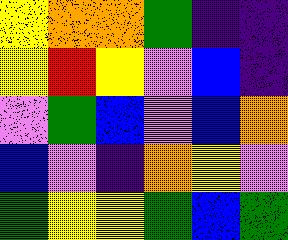[["yellow", "orange", "orange", "green", "indigo", "indigo"], ["yellow", "red", "yellow", "violet", "blue", "indigo"], ["violet", "green", "blue", "violet", "blue", "orange"], ["blue", "violet", "indigo", "orange", "yellow", "violet"], ["green", "yellow", "yellow", "green", "blue", "green"]]